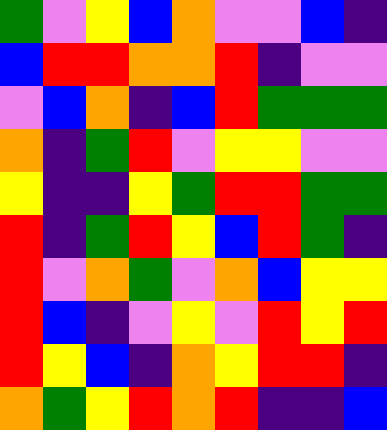[["green", "violet", "yellow", "blue", "orange", "violet", "violet", "blue", "indigo"], ["blue", "red", "red", "orange", "orange", "red", "indigo", "violet", "violet"], ["violet", "blue", "orange", "indigo", "blue", "red", "green", "green", "green"], ["orange", "indigo", "green", "red", "violet", "yellow", "yellow", "violet", "violet"], ["yellow", "indigo", "indigo", "yellow", "green", "red", "red", "green", "green"], ["red", "indigo", "green", "red", "yellow", "blue", "red", "green", "indigo"], ["red", "violet", "orange", "green", "violet", "orange", "blue", "yellow", "yellow"], ["red", "blue", "indigo", "violet", "yellow", "violet", "red", "yellow", "red"], ["red", "yellow", "blue", "indigo", "orange", "yellow", "red", "red", "indigo"], ["orange", "green", "yellow", "red", "orange", "red", "indigo", "indigo", "blue"]]